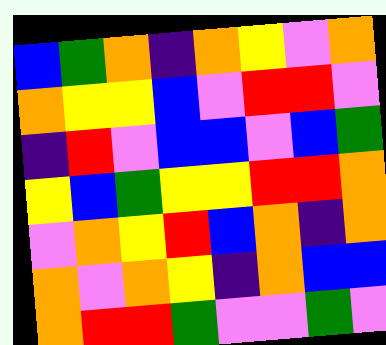[["blue", "green", "orange", "indigo", "orange", "yellow", "violet", "orange"], ["orange", "yellow", "yellow", "blue", "violet", "red", "red", "violet"], ["indigo", "red", "violet", "blue", "blue", "violet", "blue", "green"], ["yellow", "blue", "green", "yellow", "yellow", "red", "red", "orange"], ["violet", "orange", "yellow", "red", "blue", "orange", "indigo", "orange"], ["orange", "violet", "orange", "yellow", "indigo", "orange", "blue", "blue"], ["orange", "red", "red", "green", "violet", "violet", "green", "violet"]]